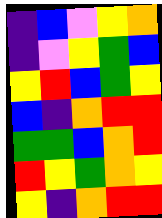[["indigo", "blue", "violet", "yellow", "orange"], ["indigo", "violet", "yellow", "green", "blue"], ["yellow", "red", "blue", "green", "yellow"], ["blue", "indigo", "orange", "red", "red"], ["green", "green", "blue", "orange", "red"], ["red", "yellow", "green", "orange", "yellow"], ["yellow", "indigo", "orange", "red", "red"]]